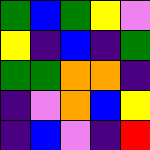[["green", "blue", "green", "yellow", "violet"], ["yellow", "indigo", "blue", "indigo", "green"], ["green", "green", "orange", "orange", "indigo"], ["indigo", "violet", "orange", "blue", "yellow"], ["indigo", "blue", "violet", "indigo", "red"]]